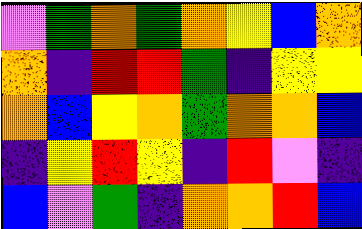[["violet", "green", "orange", "green", "orange", "yellow", "blue", "orange"], ["orange", "indigo", "red", "red", "green", "indigo", "yellow", "yellow"], ["orange", "blue", "yellow", "orange", "green", "orange", "orange", "blue"], ["indigo", "yellow", "red", "yellow", "indigo", "red", "violet", "indigo"], ["blue", "violet", "green", "indigo", "orange", "orange", "red", "blue"]]